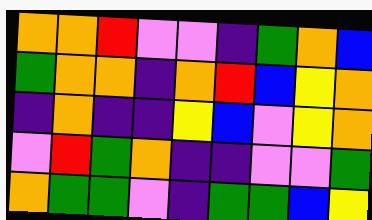[["orange", "orange", "red", "violet", "violet", "indigo", "green", "orange", "blue"], ["green", "orange", "orange", "indigo", "orange", "red", "blue", "yellow", "orange"], ["indigo", "orange", "indigo", "indigo", "yellow", "blue", "violet", "yellow", "orange"], ["violet", "red", "green", "orange", "indigo", "indigo", "violet", "violet", "green"], ["orange", "green", "green", "violet", "indigo", "green", "green", "blue", "yellow"]]